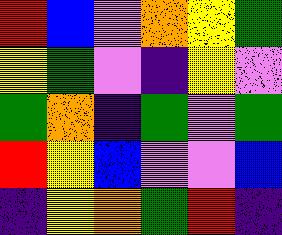[["red", "blue", "violet", "orange", "yellow", "green"], ["yellow", "green", "violet", "indigo", "yellow", "violet"], ["green", "orange", "indigo", "green", "violet", "green"], ["red", "yellow", "blue", "violet", "violet", "blue"], ["indigo", "yellow", "orange", "green", "red", "indigo"]]